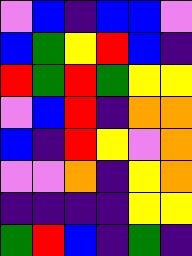[["violet", "blue", "indigo", "blue", "blue", "violet"], ["blue", "green", "yellow", "red", "blue", "indigo"], ["red", "green", "red", "green", "yellow", "yellow"], ["violet", "blue", "red", "indigo", "orange", "orange"], ["blue", "indigo", "red", "yellow", "violet", "orange"], ["violet", "violet", "orange", "indigo", "yellow", "orange"], ["indigo", "indigo", "indigo", "indigo", "yellow", "yellow"], ["green", "red", "blue", "indigo", "green", "indigo"]]